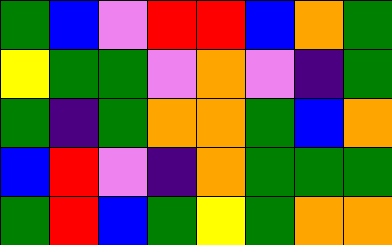[["green", "blue", "violet", "red", "red", "blue", "orange", "green"], ["yellow", "green", "green", "violet", "orange", "violet", "indigo", "green"], ["green", "indigo", "green", "orange", "orange", "green", "blue", "orange"], ["blue", "red", "violet", "indigo", "orange", "green", "green", "green"], ["green", "red", "blue", "green", "yellow", "green", "orange", "orange"]]